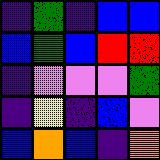[["indigo", "green", "indigo", "blue", "blue"], ["blue", "green", "blue", "red", "red"], ["indigo", "violet", "violet", "violet", "green"], ["indigo", "yellow", "indigo", "blue", "violet"], ["blue", "orange", "blue", "indigo", "orange"]]